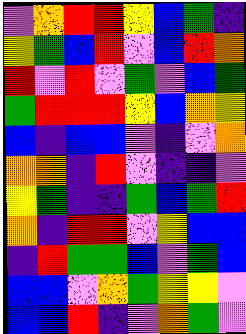[["violet", "orange", "red", "red", "yellow", "blue", "green", "indigo"], ["yellow", "green", "blue", "red", "violet", "blue", "red", "orange"], ["red", "violet", "red", "violet", "green", "violet", "blue", "green"], ["green", "red", "red", "red", "yellow", "blue", "orange", "yellow"], ["blue", "indigo", "blue", "blue", "violet", "indigo", "violet", "orange"], ["orange", "orange", "indigo", "red", "violet", "indigo", "indigo", "violet"], ["yellow", "green", "indigo", "indigo", "green", "blue", "green", "red"], ["orange", "indigo", "red", "red", "violet", "yellow", "blue", "blue"], ["indigo", "red", "green", "green", "blue", "violet", "green", "blue"], ["blue", "blue", "violet", "orange", "green", "yellow", "yellow", "violet"], ["blue", "blue", "red", "indigo", "violet", "orange", "green", "violet"]]